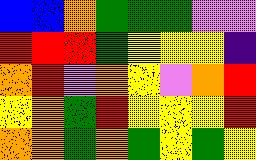[["blue", "blue", "orange", "green", "green", "green", "violet", "violet"], ["red", "red", "red", "green", "yellow", "yellow", "yellow", "indigo"], ["orange", "red", "violet", "orange", "yellow", "violet", "orange", "red"], ["yellow", "orange", "green", "red", "yellow", "yellow", "yellow", "red"], ["orange", "orange", "green", "orange", "green", "yellow", "green", "yellow"]]